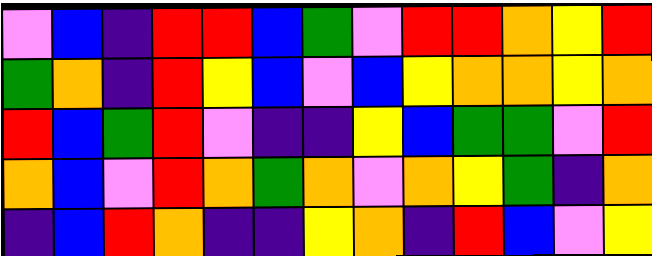[["violet", "blue", "indigo", "red", "red", "blue", "green", "violet", "red", "red", "orange", "yellow", "red"], ["green", "orange", "indigo", "red", "yellow", "blue", "violet", "blue", "yellow", "orange", "orange", "yellow", "orange"], ["red", "blue", "green", "red", "violet", "indigo", "indigo", "yellow", "blue", "green", "green", "violet", "red"], ["orange", "blue", "violet", "red", "orange", "green", "orange", "violet", "orange", "yellow", "green", "indigo", "orange"], ["indigo", "blue", "red", "orange", "indigo", "indigo", "yellow", "orange", "indigo", "red", "blue", "violet", "yellow"]]